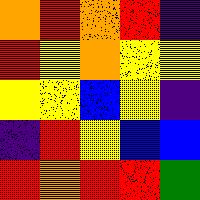[["orange", "red", "orange", "red", "indigo"], ["red", "yellow", "orange", "yellow", "yellow"], ["yellow", "yellow", "blue", "yellow", "indigo"], ["indigo", "red", "yellow", "blue", "blue"], ["red", "orange", "red", "red", "green"]]